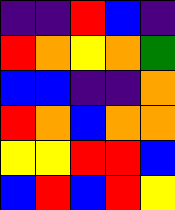[["indigo", "indigo", "red", "blue", "indigo"], ["red", "orange", "yellow", "orange", "green"], ["blue", "blue", "indigo", "indigo", "orange"], ["red", "orange", "blue", "orange", "orange"], ["yellow", "yellow", "red", "red", "blue"], ["blue", "red", "blue", "red", "yellow"]]